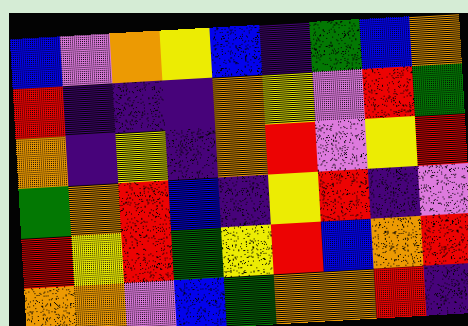[["blue", "violet", "orange", "yellow", "blue", "indigo", "green", "blue", "orange"], ["red", "indigo", "indigo", "indigo", "orange", "yellow", "violet", "red", "green"], ["orange", "indigo", "yellow", "indigo", "orange", "red", "violet", "yellow", "red"], ["green", "orange", "red", "blue", "indigo", "yellow", "red", "indigo", "violet"], ["red", "yellow", "red", "green", "yellow", "red", "blue", "orange", "red"], ["orange", "orange", "violet", "blue", "green", "orange", "orange", "red", "indigo"]]